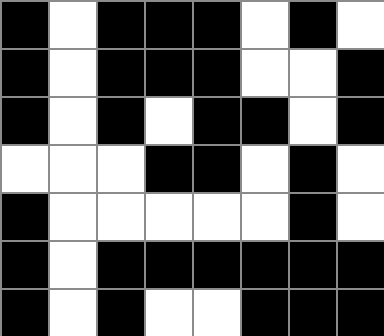[["black", "white", "black", "black", "black", "white", "black", "white"], ["black", "white", "black", "black", "black", "white", "white", "black"], ["black", "white", "black", "white", "black", "black", "white", "black"], ["white", "white", "white", "black", "black", "white", "black", "white"], ["black", "white", "white", "white", "white", "white", "black", "white"], ["black", "white", "black", "black", "black", "black", "black", "black"], ["black", "white", "black", "white", "white", "black", "black", "black"]]